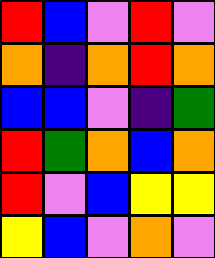[["red", "blue", "violet", "red", "violet"], ["orange", "indigo", "orange", "red", "orange"], ["blue", "blue", "violet", "indigo", "green"], ["red", "green", "orange", "blue", "orange"], ["red", "violet", "blue", "yellow", "yellow"], ["yellow", "blue", "violet", "orange", "violet"]]